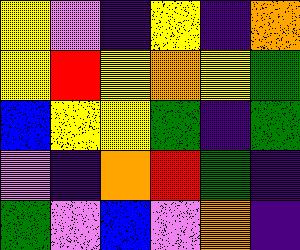[["yellow", "violet", "indigo", "yellow", "indigo", "orange"], ["yellow", "red", "yellow", "orange", "yellow", "green"], ["blue", "yellow", "yellow", "green", "indigo", "green"], ["violet", "indigo", "orange", "red", "green", "indigo"], ["green", "violet", "blue", "violet", "orange", "indigo"]]